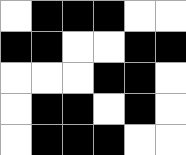[["white", "black", "black", "black", "white", "white"], ["black", "black", "white", "white", "black", "black"], ["white", "white", "white", "black", "black", "white"], ["white", "black", "black", "white", "black", "white"], ["white", "black", "black", "black", "white", "white"]]